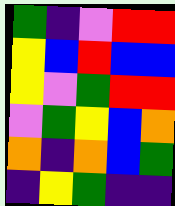[["green", "indigo", "violet", "red", "red"], ["yellow", "blue", "red", "blue", "blue"], ["yellow", "violet", "green", "red", "red"], ["violet", "green", "yellow", "blue", "orange"], ["orange", "indigo", "orange", "blue", "green"], ["indigo", "yellow", "green", "indigo", "indigo"]]